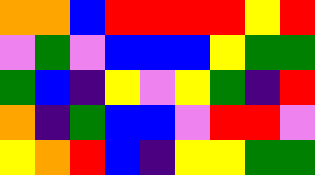[["orange", "orange", "blue", "red", "red", "red", "red", "yellow", "red"], ["violet", "green", "violet", "blue", "blue", "blue", "yellow", "green", "green"], ["green", "blue", "indigo", "yellow", "violet", "yellow", "green", "indigo", "red"], ["orange", "indigo", "green", "blue", "blue", "violet", "red", "red", "violet"], ["yellow", "orange", "red", "blue", "indigo", "yellow", "yellow", "green", "green"]]